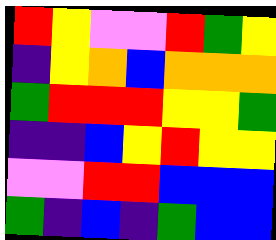[["red", "yellow", "violet", "violet", "red", "green", "yellow"], ["indigo", "yellow", "orange", "blue", "orange", "orange", "orange"], ["green", "red", "red", "red", "yellow", "yellow", "green"], ["indigo", "indigo", "blue", "yellow", "red", "yellow", "yellow"], ["violet", "violet", "red", "red", "blue", "blue", "blue"], ["green", "indigo", "blue", "indigo", "green", "blue", "blue"]]